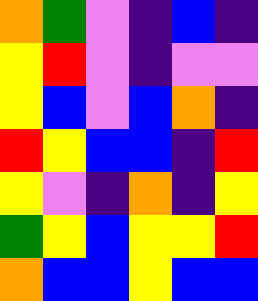[["orange", "green", "violet", "indigo", "blue", "indigo"], ["yellow", "red", "violet", "indigo", "violet", "violet"], ["yellow", "blue", "violet", "blue", "orange", "indigo"], ["red", "yellow", "blue", "blue", "indigo", "red"], ["yellow", "violet", "indigo", "orange", "indigo", "yellow"], ["green", "yellow", "blue", "yellow", "yellow", "red"], ["orange", "blue", "blue", "yellow", "blue", "blue"]]